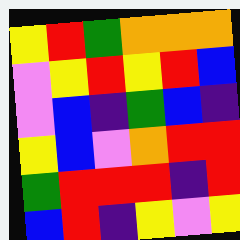[["yellow", "red", "green", "orange", "orange", "orange"], ["violet", "yellow", "red", "yellow", "red", "blue"], ["violet", "blue", "indigo", "green", "blue", "indigo"], ["yellow", "blue", "violet", "orange", "red", "red"], ["green", "red", "red", "red", "indigo", "red"], ["blue", "red", "indigo", "yellow", "violet", "yellow"]]